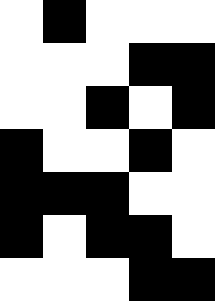[["white", "black", "white", "white", "white"], ["white", "white", "white", "black", "black"], ["white", "white", "black", "white", "black"], ["black", "white", "white", "black", "white"], ["black", "black", "black", "white", "white"], ["black", "white", "black", "black", "white"], ["white", "white", "white", "black", "black"]]